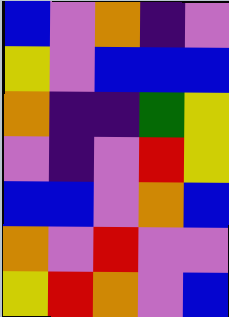[["blue", "violet", "orange", "indigo", "violet"], ["yellow", "violet", "blue", "blue", "blue"], ["orange", "indigo", "indigo", "green", "yellow"], ["violet", "indigo", "violet", "red", "yellow"], ["blue", "blue", "violet", "orange", "blue"], ["orange", "violet", "red", "violet", "violet"], ["yellow", "red", "orange", "violet", "blue"]]